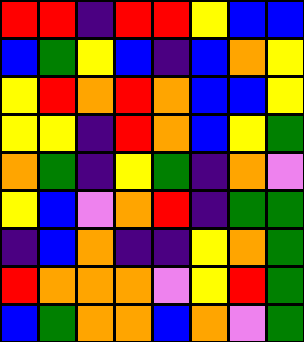[["red", "red", "indigo", "red", "red", "yellow", "blue", "blue"], ["blue", "green", "yellow", "blue", "indigo", "blue", "orange", "yellow"], ["yellow", "red", "orange", "red", "orange", "blue", "blue", "yellow"], ["yellow", "yellow", "indigo", "red", "orange", "blue", "yellow", "green"], ["orange", "green", "indigo", "yellow", "green", "indigo", "orange", "violet"], ["yellow", "blue", "violet", "orange", "red", "indigo", "green", "green"], ["indigo", "blue", "orange", "indigo", "indigo", "yellow", "orange", "green"], ["red", "orange", "orange", "orange", "violet", "yellow", "red", "green"], ["blue", "green", "orange", "orange", "blue", "orange", "violet", "green"]]